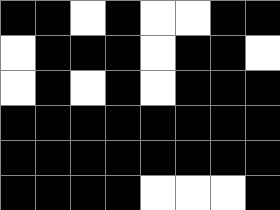[["black", "black", "white", "black", "white", "white", "black", "black"], ["white", "black", "black", "black", "white", "black", "black", "white"], ["white", "black", "white", "black", "white", "black", "black", "black"], ["black", "black", "black", "black", "black", "black", "black", "black"], ["black", "black", "black", "black", "black", "black", "black", "black"], ["black", "black", "black", "black", "white", "white", "white", "black"]]